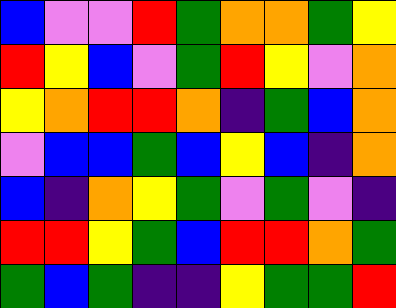[["blue", "violet", "violet", "red", "green", "orange", "orange", "green", "yellow"], ["red", "yellow", "blue", "violet", "green", "red", "yellow", "violet", "orange"], ["yellow", "orange", "red", "red", "orange", "indigo", "green", "blue", "orange"], ["violet", "blue", "blue", "green", "blue", "yellow", "blue", "indigo", "orange"], ["blue", "indigo", "orange", "yellow", "green", "violet", "green", "violet", "indigo"], ["red", "red", "yellow", "green", "blue", "red", "red", "orange", "green"], ["green", "blue", "green", "indigo", "indigo", "yellow", "green", "green", "red"]]